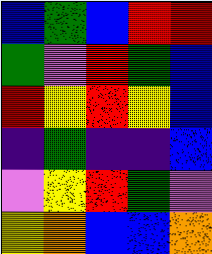[["blue", "green", "blue", "red", "red"], ["green", "violet", "red", "green", "blue"], ["red", "yellow", "red", "yellow", "blue"], ["indigo", "green", "indigo", "indigo", "blue"], ["violet", "yellow", "red", "green", "violet"], ["yellow", "orange", "blue", "blue", "orange"]]